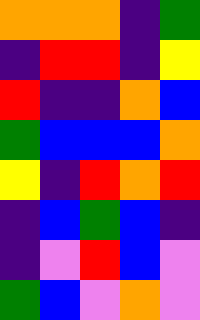[["orange", "orange", "orange", "indigo", "green"], ["indigo", "red", "red", "indigo", "yellow"], ["red", "indigo", "indigo", "orange", "blue"], ["green", "blue", "blue", "blue", "orange"], ["yellow", "indigo", "red", "orange", "red"], ["indigo", "blue", "green", "blue", "indigo"], ["indigo", "violet", "red", "blue", "violet"], ["green", "blue", "violet", "orange", "violet"]]